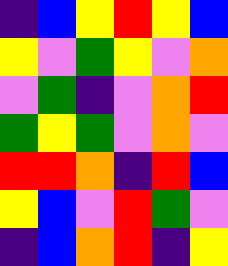[["indigo", "blue", "yellow", "red", "yellow", "blue"], ["yellow", "violet", "green", "yellow", "violet", "orange"], ["violet", "green", "indigo", "violet", "orange", "red"], ["green", "yellow", "green", "violet", "orange", "violet"], ["red", "red", "orange", "indigo", "red", "blue"], ["yellow", "blue", "violet", "red", "green", "violet"], ["indigo", "blue", "orange", "red", "indigo", "yellow"]]